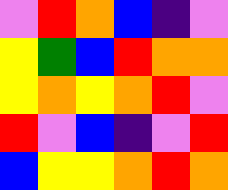[["violet", "red", "orange", "blue", "indigo", "violet"], ["yellow", "green", "blue", "red", "orange", "orange"], ["yellow", "orange", "yellow", "orange", "red", "violet"], ["red", "violet", "blue", "indigo", "violet", "red"], ["blue", "yellow", "yellow", "orange", "red", "orange"]]